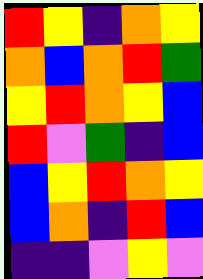[["red", "yellow", "indigo", "orange", "yellow"], ["orange", "blue", "orange", "red", "green"], ["yellow", "red", "orange", "yellow", "blue"], ["red", "violet", "green", "indigo", "blue"], ["blue", "yellow", "red", "orange", "yellow"], ["blue", "orange", "indigo", "red", "blue"], ["indigo", "indigo", "violet", "yellow", "violet"]]